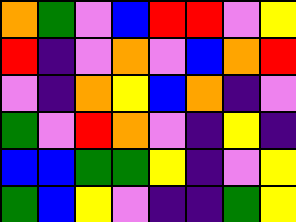[["orange", "green", "violet", "blue", "red", "red", "violet", "yellow"], ["red", "indigo", "violet", "orange", "violet", "blue", "orange", "red"], ["violet", "indigo", "orange", "yellow", "blue", "orange", "indigo", "violet"], ["green", "violet", "red", "orange", "violet", "indigo", "yellow", "indigo"], ["blue", "blue", "green", "green", "yellow", "indigo", "violet", "yellow"], ["green", "blue", "yellow", "violet", "indigo", "indigo", "green", "yellow"]]